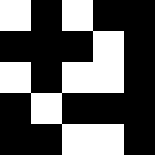[["white", "black", "white", "black", "black"], ["black", "black", "black", "white", "black"], ["white", "black", "white", "white", "black"], ["black", "white", "black", "black", "black"], ["black", "black", "white", "white", "black"]]